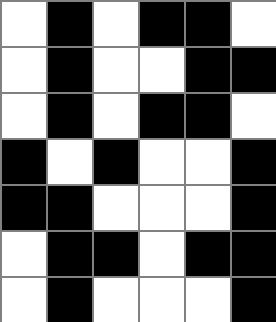[["white", "black", "white", "black", "black", "white"], ["white", "black", "white", "white", "black", "black"], ["white", "black", "white", "black", "black", "white"], ["black", "white", "black", "white", "white", "black"], ["black", "black", "white", "white", "white", "black"], ["white", "black", "black", "white", "black", "black"], ["white", "black", "white", "white", "white", "black"]]